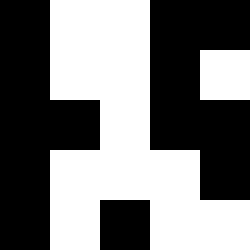[["black", "white", "white", "black", "black"], ["black", "white", "white", "black", "white"], ["black", "black", "white", "black", "black"], ["black", "white", "white", "white", "black"], ["black", "white", "black", "white", "white"]]